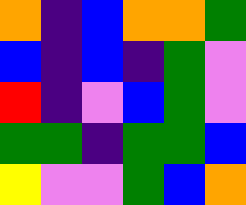[["orange", "indigo", "blue", "orange", "orange", "green"], ["blue", "indigo", "blue", "indigo", "green", "violet"], ["red", "indigo", "violet", "blue", "green", "violet"], ["green", "green", "indigo", "green", "green", "blue"], ["yellow", "violet", "violet", "green", "blue", "orange"]]